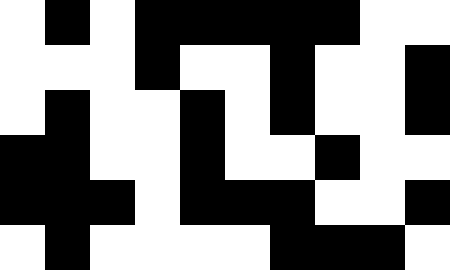[["white", "black", "white", "black", "black", "black", "black", "black", "white", "white"], ["white", "white", "white", "black", "white", "white", "black", "white", "white", "black"], ["white", "black", "white", "white", "black", "white", "black", "white", "white", "black"], ["black", "black", "white", "white", "black", "white", "white", "black", "white", "white"], ["black", "black", "black", "white", "black", "black", "black", "white", "white", "black"], ["white", "black", "white", "white", "white", "white", "black", "black", "black", "white"]]